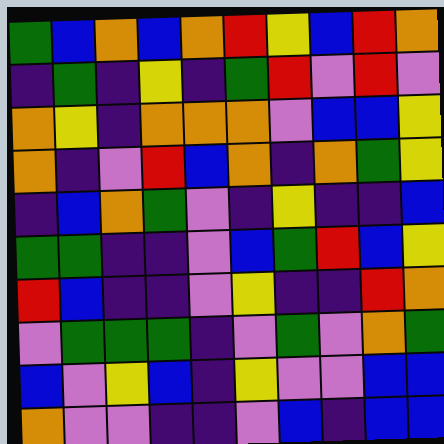[["green", "blue", "orange", "blue", "orange", "red", "yellow", "blue", "red", "orange"], ["indigo", "green", "indigo", "yellow", "indigo", "green", "red", "violet", "red", "violet"], ["orange", "yellow", "indigo", "orange", "orange", "orange", "violet", "blue", "blue", "yellow"], ["orange", "indigo", "violet", "red", "blue", "orange", "indigo", "orange", "green", "yellow"], ["indigo", "blue", "orange", "green", "violet", "indigo", "yellow", "indigo", "indigo", "blue"], ["green", "green", "indigo", "indigo", "violet", "blue", "green", "red", "blue", "yellow"], ["red", "blue", "indigo", "indigo", "violet", "yellow", "indigo", "indigo", "red", "orange"], ["violet", "green", "green", "green", "indigo", "violet", "green", "violet", "orange", "green"], ["blue", "violet", "yellow", "blue", "indigo", "yellow", "violet", "violet", "blue", "blue"], ["orange", "violet", "violet", "indigo", "indigo", "violet", "blue", "indigo", "blue", "blue"]]